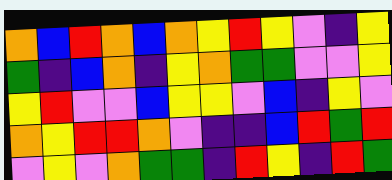[["orange", "blue", "red", "orange", "blue", "orange", "yellow", "red", "yellow", "violet", "indigo", "yellow"], ["green", "indigo", "blue", "orange", "indigo", "yellow", "orange", "green", "green", "violet", "violet", "yellow"], ["yellow", "red", "violet", "violet", "blue", "yellow", "yellow", "violet", "blue", "indigo", "yellow", "violet"], ["orange", "yellow", "red", "red", "orange", "violet", "indigo", "indigo", "blue", "red", "green", "red"], ["violet", "yellow", "violet", "orange", "green", "green", "indigo", "red", "yellow", "indigo", "red", "green"]]